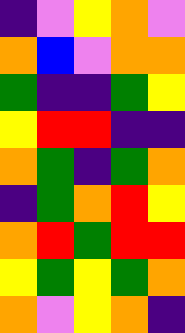[["indigo", "violet", "yellow", "orange", "violet"], ["orange", "blue", "violet", "orange", "orange"], ["green", "indigo", "indigo", "green", "yellow"], ["yellow", "red", "red", "indigo", "indigo"], ["orange", "green", "indigo", "green", "orange"], ["indigo", "green", "orange", "red", "yellow"], ["orange", "red", "green", "red", "red"], ["yellow", "green", "yellow", "green", "orange"], ["orange", "violet", "yellow", "orange", "indigo"]]